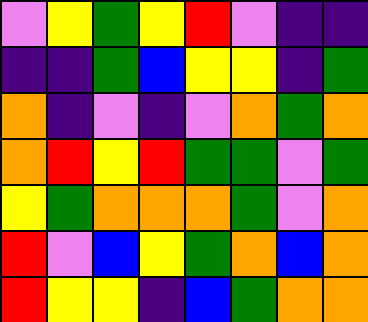[["violet", "yellow", "green", "yellow", "red", "violet", "indigo", "indigo"], ["indigo", "indigo", "green", "blue", "yellow", "yellow", "indigo", "green"], ["orange", "indigo", "violet", "indigo", "violet", "orange", "green", "orange"], ["orange", "red", "yellow", "red", "green", "green", "violet", "green"], ["yellow", "green", "orange", "orange", "orange", "green", "violet", "orange"], ["red", "violet", "blue", "yellow", "green", "orange", "blue", "orange"], ["red", "yellow", "yellow", "indigo", "blue", "green", "orange", "orange"]]